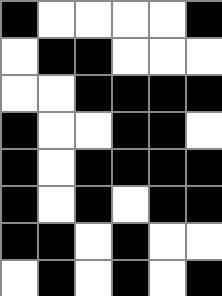[["black", "white", "white", "white", "white", "black"], ["white", "black", "black", "white", "white", "white"], ["white", "white", "black", "black", "black", "black"], ["black", "white", "white", "black", "black", "white"], ["black", "white", "black", "black", "black", "black"], ["black", "white", "black", "white", "black", "black"], ["black", "black", "white", "black", "white", "white"], ["white", "black", "white", "black", "white", "black"]]